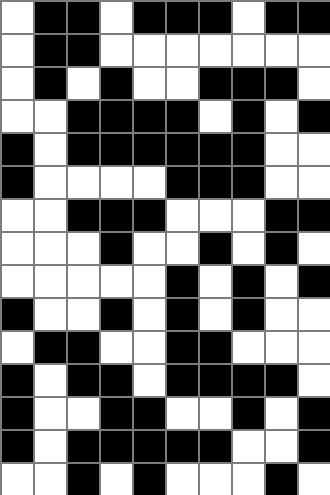[["white", "black", "black", "white", "black", "black", "black", "white", "black", "black"], ["white", "black", "black", "white", "white", "white", "white", "white", "white", "white"], ["white", "black", "white", "black", "white", "white", "black", "black", "black", "white"], ["white", "white", "black", "black", "black", "black", "white", "black", "white", "black"], ["black", "white", "black", "black", "black", "black", "black", "black", "white", "white"], ["black", "white", "white", "white", "white", "black", "black", "black", "white", "white"], ["white", "white", "black", "black", "black", "white", "white", "white", "black", "black"], ["white", "white", "white", "black", "white", "white", "black", "white", "black", "white"], ["white", "white", "white", "white", "white", "black", "white", "black", "white", "black"], ["black", "white", "white", "black", "white", "black", "white", "black", "white", "white"], ["white", "black", "black", "white", "white", "black", "black", "white", "white", "white"], ["black", "white", "black", "black", "white", "black", "black", "black", "black", "white"], ["black", "white", "white", "black", "black", "white", "white", "black", "white", "black"], ["black", "white", "black", "black", "black", "black", "black", "white", "white", "black"], ["white", "white", "black", "white", "black", "white", "white", "white", "black", "white"]]